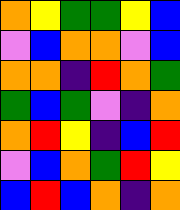[["orange", "yellow", "green", "green", "yellow", "blue"], ["violet", "blue", "orange", "orange", "violet", "blue"], ["orange", "orange", "indigo", "red", "orange", "green"], ["green", "blue", "green", "violet", "indigo", "orange"], ["orange", "red", "yellow", "indigo", "blue", "red"], ["violet", "blue", "orange", "green", "red", "yellow"], ["blue", "red", "blue", "orange", "indigo", "orange"]]